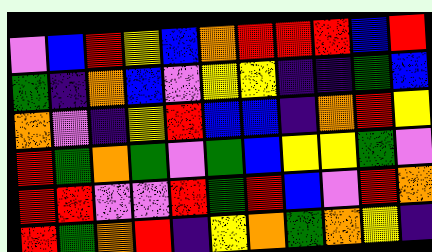[["violet", "blue", "red", "yellow", "blue", "orange", "red", "red", "red", "blue", "red"], ["green", "indigo", "orange", "blue", "violet", "yellow", "yellow", "indigo", "indigo", "green", "blue"], ["orange", "violet", "indigo", "yellow", "red", "blue", "blue", "indigo", "orange", "red", "yellow"], ["red", "green", "orange", "green", "violet", "green", "blue", "yellow", "yellow", "green", "violet"], ["red", "red", "violet", "violet", "red", "green", "red", "blue", "violet", "red", "orange"], ["red", "green", "orange", "red", "indigo", "yellow", "orange", "green", "orange", "yellow", "indigo"]]